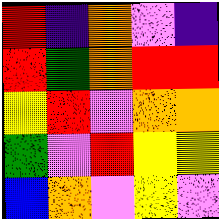[["red", "indigo", "orange", "violet", "indigo"], ["red", "green", "orange", "red", "red"], ["yellow", "red", "violet", "orange", "orange"], ["green", "violet", "red", "yellow", "yellow"], ["blue", "orange", "violet", "yellow", "violet"]]